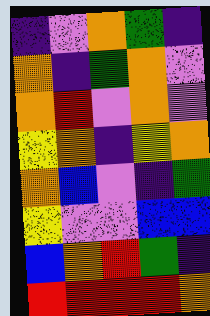[["indigo", "violet", "orange", "green", "indigo"], ["orange", "indigo", "green", "orange", "violet"], ["orange", "red", "violet", "orange", "violet"], ["yellow", "orange", "indigo", "yellow", "orange"], ["orange", "blue", "violet", "indigo", "green"], ["yellow", "violet", "violet", "blue", "blue"], ["blue", "orange", "red", "green", "indigo"], ["red", "red", "red", "red", "orange"]]